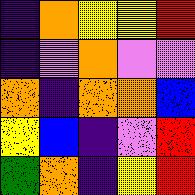[["indigo", "orange", "yellow", "yellow", "red"], ["indigo", "violet", "orange", "violet", "violet"], ["orange", "indigo", "orange", "orange", "blue"], ["yellow", "blue", "indigo", "violet", "red"], ["green", "orange", "indigo", "yellow", "red"]]